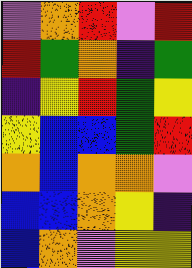[["violet", "orange", "red", "violet", "red"], ["red", "green", "orange", "indigo", "green"], ["indigo", "yellow", "red", "green", "yellow"], ["yellow", "blue", "blue", "green", "red"], ["orange", "blue", "orange", "orange", "violet"], ["blue", "blue", "orange", "yellow", "indigo"], ["blue", "orange", "violet", "yellow", "yellow"]]